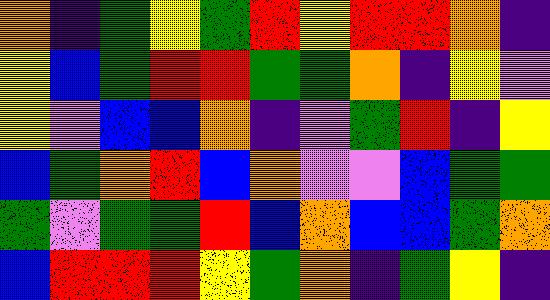[["orange", "indigo", "green", "yellow", "green", "red", "yellow", "red", "red", "orange", "indigo"], ["yellow", "blue", "green", "red", "red", "green", "green", "orange", "indigo", "yellow", "violet"], ["yellow", "violet", "blue", "blue", "orange", "indigo", "violet", "green", "red", "indigo", "yellow"], ["blue", "green", "orange", "red", "blue", "orange", "violet", "violet", "blue", "green", "green"], ["green", "violet", "green", "green", "red", "blue", "orange", "blue", "blue", "green", "orange"], ["blue", "red", "red", "red", "yellow", "green", "orange", "indigo", "green", "yellow", "indigo"]]